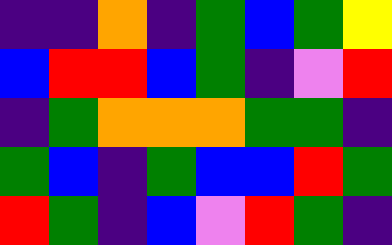[["indigo", "indigo", "orange", "indigo", "green", "blue", "green", "yellow"], ["blue", "red", "red", "blue", "green", "indigo", "violet", "red"], ["indigo", "green", "orange", "orange", "orange", "green", "green", "indigo"], ["green", "blue", "indigo", "green", "blue", "blue", "red", "green"], ["red", "green", "indigo", "blue", "violet", "red", "green", "indigo"]]